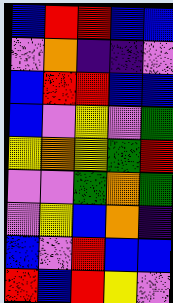[["blue", "red", "red", "blue", "blue"], ["violet", "orange", "indigo", "indigo", "violet"], ["blue", "red", "red", "blue", "blue"], ["blue", "violet", "yellow", "violet", "green"], ["yellow", "orange", "yellow", "green", "red"], ["violet", "violet", "green", "orange", "green"], ["violet", "yellow", "blue", "orange", "indigo"], ["blue", "violet", "red", "blue", "blue"], ["red", "blue", "red", "yellow", "violet"]]